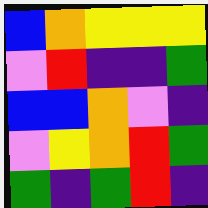[["blue", "orange", "yellow", "yellow", "yellow"], ["violet", "red", "indigo", "indigo", "green"], ["blue", "blue", "orange", "violet", "indigo"], ["violet", "yellow", "orange", "red", "green"], ["green", "indigo", "green", "red", "indigo"]]